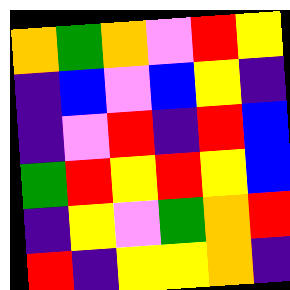[["orange", "green", "orange", "violet", "red", "yellow"], ["indigo", "blue", "violet", "blue", "yellow", "indigo"], ["indigo", "violet", "red", "indigo", "red", "blue"], ["green", "red", "yellow", "red", "yellow", "blue"], ["indigo", "yellow", "violet", "green", "orange", "red"], ["red", "indigo", "yellow", "yellow", "orange", "indigo"]]